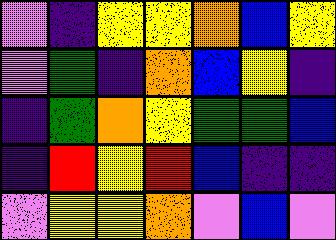[["violet", "indigo", "yellow", "yellow", "orange", "blue", "yellow"], ["violet", "green", "indigo", "orange", "blue", "yellow", "indigo"], ["indigo", "green", "orange", "yellow", "green", "green", "blue"], ["indigo", "red", "yellow", "red", "blue", "indigo", "indigo"], ["violet", "yellow", "yellow", "orange", "violet", "blue", "violet"]]